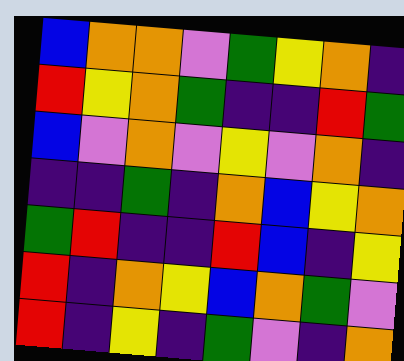[["blue", "orange", "orange", "violet", "green", "yellow", "orange", "indigo"], ["red", "yellow", "orange", "green", "indigo", "indigo", "red", "green"], ["blue", "violet", "orange", "violet", "yellow", "violet", "orange", "indigo"], ["indigo", "indigo", "green", "indigo", "orange", "blue", "yellow", "orange"], ["green", "red", "indigo", "indigo", "red", "blue", "indigo", "yellow"], ["red", "indigo", "orange", "yellow", "blue", "orange", "green", "violet"], ["red", "indigo", "yellow", "indigo", "green", "violet", "indigo", "orange"]]